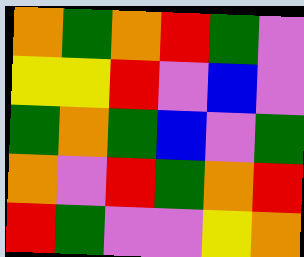[["orange", "green", "orange", "red", "green", "violet"], ["yellow", "yellow", "red", "violet", "blue", "violet"], ["green", "orange", "green", "blue", "violet", "green"], ["orange", "violet", "red", "green", "orange", "red"], ["red", "green", "violet", "violet", "yellow", "orange"]]